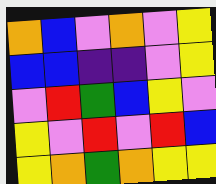[["orange", "blue", "violet", "orange", "violet", "yellow"], ["blue", "blue", "indigo", "indigo", "violet", "yellow"], ["violet", "red", "green", "blue", "yellow", "violet"], ["yellow", "violet", "red", "violet", "red", "blue"], ["yellow", "orange", "green", "orange", "yellow", "yellow"]]